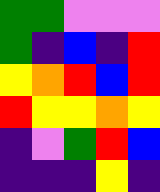[["green", "green", "violet", "violet", "violet"], ["green", "indigo", "blue", "indigo", "red"], ["yellow", "orange", "red", "blue", "red"], ["red", "yellow", "yellow", "orange", "yellow"], ["indigo", "violet", "green", "red", "blue"], ["indigo", "indigo", "indigo", "yellow", "indigo"]]